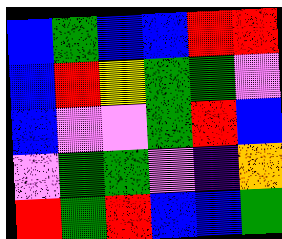[["blue", "green", "blue", "blue", "red", "red"], ["blue", "red", "yellow", "green", "green", "violet"], ["blue", "violet", "violet", "green", "red", "blue"], ["violet", "green", "green", "violet", "indigo", "orange"], ["red", "green", "red", "blue", "blue", "green"]]